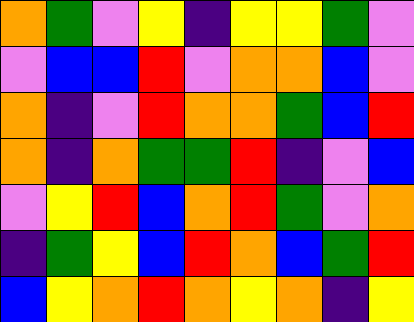[["orange", "green", "violet", "yellow", "indigo", "yellow", "yellow", "green", "violet"], ["violet", "blue", "blue", "red", "violet", "orange", "orange", "blue", "violet"], ["orange", "indigo", "violet", "red", "orange", "orange", "green", "blue", "red"], ["orange", "indigo", "orange", "green", "green", "red", "indigo", "violet", "blue"], ["violet", "yellow", "red", "blue", "orange", "red", "green", "violet", "orange"], ["indigo", "green", "yellow", "blue", "red", "orange", "blue", "green", "red"], ["blue", "yellow", "orange", "red", "orange", "yellow", "orange", "indigo", "yellow"]]